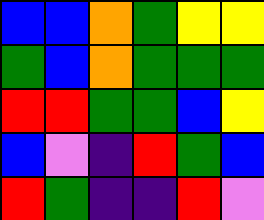[["blue", "blue", "orange", "green", "yellow", "yellow"], ["green", "blue", "orange", "green", "green", "green"], ["red", "red", "green", "green", "blue", "yellow"], ["blue", "violet", "indigo", "red", "green", "blue"], ["red", "green", "indigo", "indigo", "red", "violet"]]